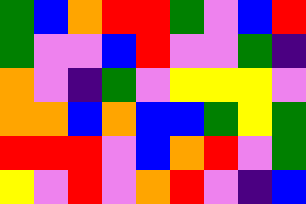[["green", "blue", "orange", "red", "red", "green", "violet", "blue", "red"], ["green", "violet", "violet", "blue", "red", "violet", "violet", "green", "indigo"], ["orange", "violet", "indigo", "green", "violet", "yellow", "yellow", "yellow", "violet"], ["orange", "orange", "blue", "orange", "blue", "blue", "green", "yellow", "green"], ["red", "red", "red", "violet", "blue", "orange", "red", "violet", "green"], ["yellow", "violet", "red", "violet", "orange", "red", "violet", "indigo", "blue"]]